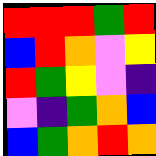[["red", "red", "red", "green", "red"], ["blue", "red", "orange", "violet", "yellow"], ["red", "green", "yellow", "violet", "indigo"], ["violet", "indigo", "green", "orange", "blue"], ["blue", "green", "orange", "red", "orange"]]